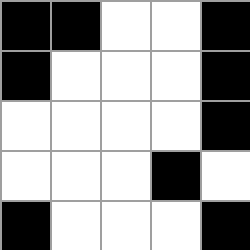[["black", "black", "white", "white", "black"], ["black", "white", "white", "white", "black"], ["white", "white", "white", "white", "black"], ["white", "white", "white", "black", "white"], ["black", "white", "white", "white", "black"]]